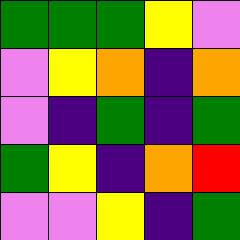[["green", "green", "green", "yellow", "violet"], ["violet", "yellow", "orange", "indigo", "orange"], ["violet", "indigo", "green", "indigo", "green"], ["green", "yellow", "indigo", "orange", "red"], ["violet", "violet", "yellow", "indigo", "green"]]